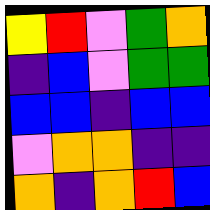[["yellow", "red", "violet", "green", "orange"], ["indigo", "blue", "violet", "green", "green"], ["blue", "blue", "indigo", "blue", "blue"], ["violet", "orange", "orange", "indigo", "indigo"], ["orange", "indigo", "orange", "red", "blue"]]